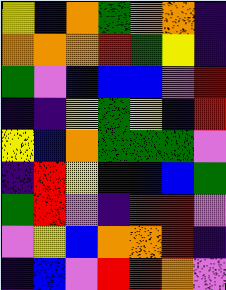[["yellow", "indigo", "orange", "green", "orange", "orange", "indigo"], ["orange", "orange", "orange", "red", "green", "yellow", "indigo"], ["green", "violet", "blue", "blue", "blue", "violet", "red"], ["indigo", "indigo", "yellow", "green", "yellow", "indigo", "red"], ["yellow", "blue", "orange", "green", "green", "green", "violet"], ["indigo", "red", "yellow", "indigo", "blue", "blue", "green"], ["green", "red", "violet", "indigo", "red", "red", "violet"], ["violet", "yellow", "blue", "orange", "orange", "red", "indigo"], ["indigo", "blue", "violet", "red", "red", "orange", "violet"]]